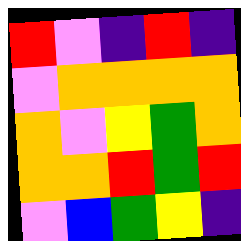[["red", "violet", "indigo", "red", "indigo"], ["violet", "orange", "orange", "orange", "orange"], ["orange", "violet", "yellow", "green", "orange"], ["orange", "orange", "red", "green", "red"], ["violet", "blue", "green", "yellow", "indigo"]]